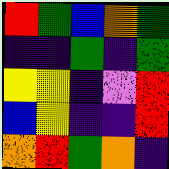[["red", "green", "blue", "orange", "green"], ["indigo", "indigo", "green", "indigo", "green"], ["yellow", "yellow", "indigo", "violet", "red"], ["blue", "yellow", "indigo", "indigo", "red"], ["orange", "red", "green", "orange", "indigo"]]